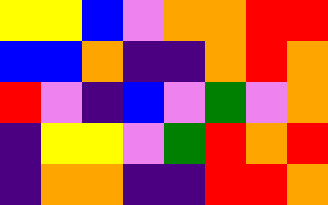[["yellow", "yellow", "blue", "violet", "orange", "orange", "red", "red"], ["blue", "blue", "orange", "indigo", "indigo", "orange", "red", "orange"], ["red", "violet", "indigo", "blue", "violet", "green", "violet", "orange"], ["indigo", "yellow", "yellow", "violet", "green", "red", "orange", "red"], ["indigo", "orange", "orange", "indigo", "indigo", "red", "red", "orange"]]